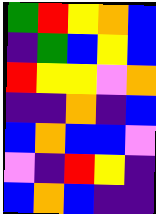[["green", "red", "yellow", "orange", "blue"], ["indigo", "green", "blue", "yellow", "blue"], ["red", "yellow", "yellow", "violet", "orange"], ["indigo", "indigo", "orange", "indigo", "blue"], ["blue", "orange", "blue", "blue", "violet"], ["violet", "indigo", "red", "yellow", "indigo"], ["blue", "orange", "blue", "indigo", "indigo"]]